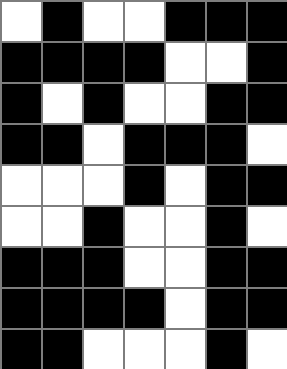[["white", "black", "white", "white", "black", "black", "black"], ["black", "black", "black", "black", "white", "white", "black"], ["black", "white", "black", "white", "white", "black", "black"], ["black", "black", "white", "black", "black", "black", "white"], ["white", "white", "white", "black", "white", "black", "black"], ["white", "white", "black", "white", "white", "black", "white"], ["black", "black", "black", "white", "white", "black", "black"], ["black", "black", "black", "black", "white", "black", "black"], ["black", "black", "white", "white", "white", "black", "white"]]